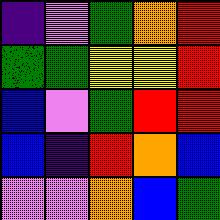[["indigo", "violet", "green", "orange", "red"], ["green", "green", "yellow", "yellow", "red"], ["blue", "violet", "green", "red", "red"], ["blue", "indigo", "red", "orange", "blue"], ["violet", "violet", "orange", "blue", "green"]]